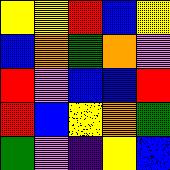[["yellow", "yellow", "red", "blue", "yellow"], ["blue", "orange", "green", "orange", "violet"], ["red", "violet", "blue", "blue", "red"], ["red", "blue", "yellow", "orange", "green"], ["green", "violet", "indigo", "yellow", "blue"]]